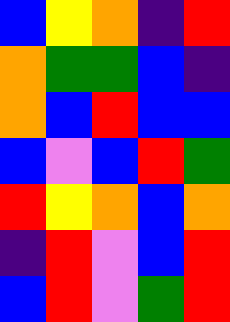[["blue", "yellow", "orange", "indigo", "red"], ["orange", "green", "green", "blue", "indigo"], ["orange", "blue", "red", "blue", "blue"], ["blue", "violet", "blue", "red", "green"], ["red", "yellow", "orange", "blue", "orange"], ["indigo", "red", "violet", "blue", "red"], ["blue", "red", "violet", "green", "red"]]